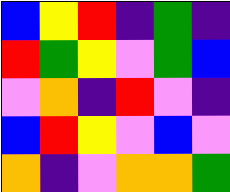[["blue", "yellow", "red", "indigo", "green", "indigo"], ["red", "green", "yellow", "violet", "green", "blue"], ["violet", "orange", "indigo", "red", "violet", "indigo"], ["blue", "red", "yellow", "violet", "blue", "violet"], ["orange", "indigo", "violet", "orange", "orange", "green"]]